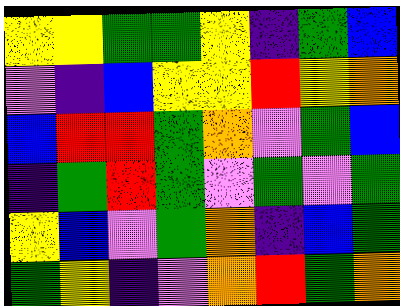[["yellow", "yellow", "green", "green", "yellow", "indigo", "green", "blue"], ["violet", "indigo", "blue", "yellow", "yellow", "red", "yellow", "orange"], ["blue", "red", "red", "green", "orange", "violet", "green", "blue"], ["indigo", "green", "red", "green", "violet", "green", "violet", "green"], ["yellow", "blue", "violet", "green", "orange", "indigo", "blue", "green"], ["green", "yellow", "indigo", "violet", "orange", "red", "green", "orange"]]